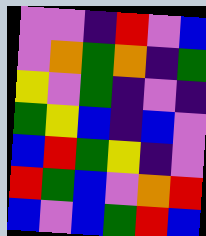[["violet", "violet", "indigo", "red", "violet", "blue"], ["violet", "orange", "green", "orange", "indigo", "green"], ["yellow", "violet", "green", "indigo", "violet", "indigo"], ["green", "yellow", "blue", "indigo", "blue", "violet"], ["blue", "red", "green", "yellow", "indigo", "violet"], ["red", "green", "blue", "violet", "orange", "red"], ["blue", "violet", "blue", "green", "red", "blue"]]